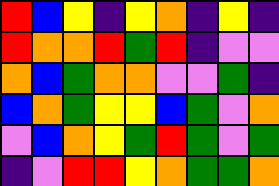[["red", "blue", "yellow", "indigo", "yellow", "orange", "indigo", "yellow", "indigo"], ["red", "orange", "orange", "red", "green", "red", "indigo", "violet", "violet"], ["orange", "blue", "green", "orange", "orange", "violet", "violet", "green", "indigo"], ["blue", "orange", "green", "yellow", "yellow", "blue", "green", "violet", "orange"], ["violet", "blue", "orange", "yellow", "green", "red", "green", "violet", "green"], ["indigo", "violet", "red", "red", "yellow", "orange", "green", "green", "orange"]]